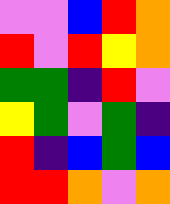[["violet", "violet", "blue", "red", "orange"], ["red", "violet", "red", "yellow", "orange"], ["green", "green", "indigo", "red", "violet"], ["yellow", "green", "violet", "green", "indigo"], ["red", "indigo", "blue", "green", "blue"], ["red", "red", "orange", "violet", "orange"]]